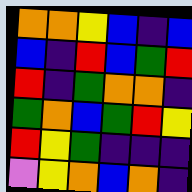[["orange", "orange", "yellow", "blue", "indigo", "blue"], ["blue", "indigo", "red", "blue", "green", "red"], ["red", "indigo", "green", "orange", "orange", "indigo"], ["green", "orange", "blue", "green", "red", "yellow"], ["red", "yellow", "green", "indigo", "indigo", "indigo"], ["violet", "yellow", "orange", "blue", "orange", "indigo"]]